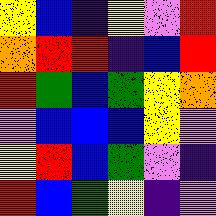[["yellow", "blue", "indigo", "yellow", "violet", "red"], ["orange", "red", "red", "indigo", "blue", "red"], ["red", "green", "blue", "green", "yellow", "orange"], ["violet", "blue", "blue", "blue", "yellow", "violet"], ["yellow", "red", "blue", "green", "violet", "indigo"], ["red", "blue", "green", "yellow", "indigo", "violet"]]